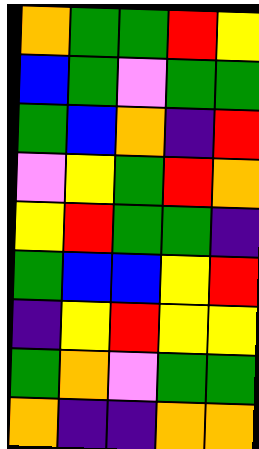[["orange", "green", "green", "red", "yellow"], ["blue", "green", "violet", "green", "green"], ["green", "blue", "orange", "indigo", "red"], ["violet", "yellow", "green", "red", "orange"], ["yellow", "red", "green", "green", "indigo"], ["green", "blue", "blue", "yellow", "red"], ["indigo", "yellow", "red", "yellow", "yellow"], ["green", "orange", "violet", "green", "green"], ["orange", "indigo", "indigo", "orange", "orange"]]